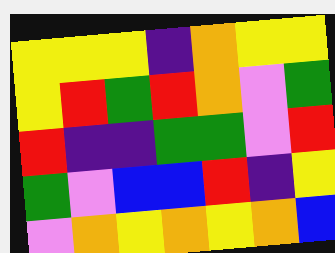[["yellow", "yellow", "yellow", "indigo", "orange", "yellow", "yellow"], ["yellow", "red", "green", "red", "orange", "violet", "green"], ["red", "indigo", "indigo", "green", "green", "violet", "red"], ["green", "violet", "blue", "blue", "red", "indigo", "yellow"], ["violet", "orange", "yellow", "orange", "yellow", "orange", "blue"]]